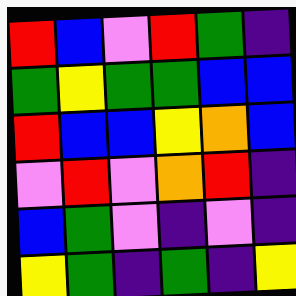[["red", "blue", "violet", "red", "green", "indigo"], ["green", "yellow", "green", "green", "blue", "blue"], ["red", "blue", "blue", "yellow", "orange", "blue"], ["violet", "red", "violet", "orange", "red", "indigo"], ["blue", "green", "violet", "indigo", "violet", "indigo"], ["yellow", "green", "indigo", "green", "indigo", "yellow"]]